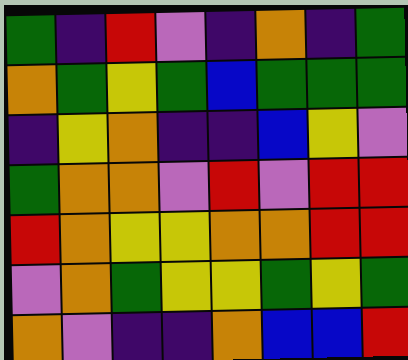[["green", "indigo", "red", "violet", "indigo", "orange", "indigo", "green"], ["orange", "green", "yellow", "green", "blue", "green", "green", "green"], ["indigo", "yellow", "orange", "indigo", "indigo", "blue", "yellow", "violet"], ["green", "orange", "orange", "violet", "red", "violet", "red", "red"], ["red", "orange", "yellow", "yellow", "orange", "orange", "red", "red"], ["violet", "orange", "green", "yellow", "yellow", "green", "yellow", "green"], ["orange", "violet", "indigo", "indigo", "orange", "blue", "blue", "red"]]